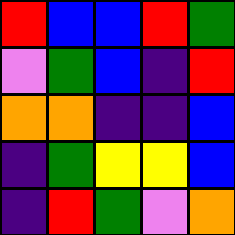[["red", "blue", "blue", "red", "green"], ["violet", "green", "blue", "indigo", "red"], ["orange", "orange", "indigo", "indigo", "blue"], ["indigo", "green", "yellow", "yellow", "blue"], ["indigo", "red", "green", "violet", "orange"]]